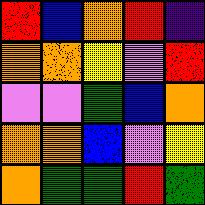[["red", "blue", "orange", "red", "indigo"], ["orange", "orange", "yellow", "violet", "red"], ["violet", "violet", "green", "blue", "orange"], ["orange", "orange", "blue", "violet", "yellow"], ["orange", "green", "green", "red", "green"]]